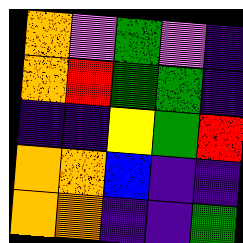[["orange", "violet", "green", "violet", "indigo"], ["orange", "red", "green", "green", "indigo"], ["indigo", "indigo", "yellow", "green", "red"], ["orange", "orange", "blue", "indigo", "indigo"], ["orange", "orange", "indigo", "indigo", "green"]]